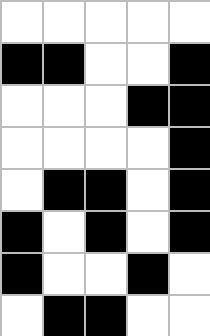[["white", "white", "white", "white", "white"], ["black", "black", "white", "white", "black"], ["white", "white", "white", "black", "black"], ["white", "white", "white", "white", "black"], ["white", "black", "black", "white", "black"], ["black", "white", "black", "white", "black"], ["black", "white", "white", "black", "white"], ["white", "black", "black", "white", "white"]]